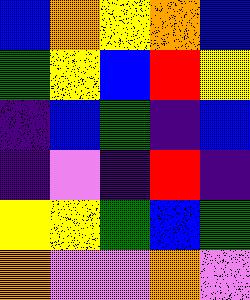[["blue", "orange", "yellow", "orange", "blue"], ["green", "yellow", "blue", "red", "yellow"], ["indigo", "blue", "green", "indigo", "blue"], ["indigo", "violet", "indigo", "red", "indigo"], ["yellow", "yellow", "green", "blue", "green"], ["orange", "violet", "violet", "orange", "violet"]]